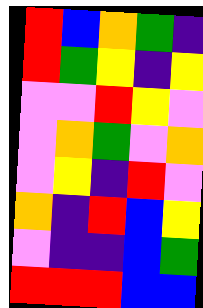[["red", "blue", "orange", "green", "indigo"], ["red", "green", "yellow", "indigo", "yellow"], ["violet", "violet", "red", "yellow", "violet"], ["violet", "orange", "green", "violet", "orange"], ["violet", "yellow", "indigo", "red", "violet"], ["orange", "indigo", "red", "blue", "yellow"], ["violet", "indigo", "indigo", "blue", "green"], ["red", "red", "red", "blue", "blue"]]